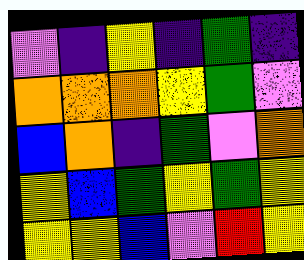[["violet", "indigo", "yellow", "indigo", "green", "indigo"], ["orange", "orange", "orange", "yellow", "green", "violet"], ["blue", "orange", "indigo", "green", "violet", "orange"], ["yellow", "blue", "green", "yellow", "green", "yellow"], ["yellow", "yellow", "blue", "violet", "red", "yellow"]]